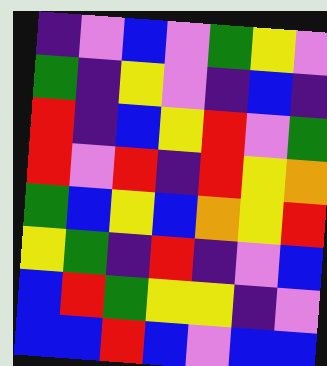[["indigo", "violet", "blue", "violet", "green", "yellow", "violet"], ["green", "indigo", "yellow", "violet", "indigo", "blue", "indigo"], ["red", "indigo", "blue", "yellow", "red", "violet", "green"], ["red", "violet", "red", "indigo", "red", "yellow", "orange"], ["green", "blue", "yellow", "blue", "orange", "yellow", "red"], ["yellow", "green", "indigo", "red", "indigo", "violet", "blue"], ["blue", "red", "green", "yellow", "yellow", "indigo", "violet"], ["blue", "blue", "red", "blue", "violet", "blue", "blue"]]